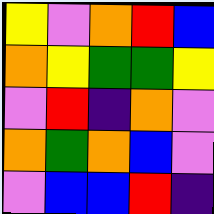[["yellow", "violet", "orange", "red", "blue"], ["orange", "yellow", "green", "green", "yellow"], ["violet", "red", "indigo", "orange", "violet"], ["orange", "green", "orange", "blue", "violet"], ["violet", "blue", "blue", "red", "indigo"]]